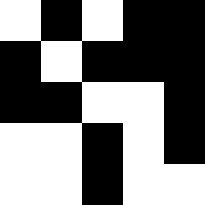[["white", "black", "white", "black", "black"], ["black", "white", "black", "black", "black"], ["black", "black", "white", "white", "black"], ["white", "white", "black", "white", "black"], ["white", "white", "black", "white", "white"]]